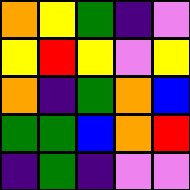[["orange", "yellow", "green", "indigo", "violet"], ["yellow", "red", "yellow", "violet", "yellow"], ["orange", "indigo", "green", "orange", "blue"], ["green", "green", "blue", "orange", "red"], ["indigo", "green", "indigo", "violet", "violet"]]